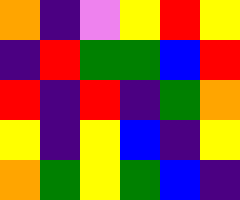[["orange", "indigo", "violet", "yellow", "red", "yellow"], ["indigo", "red", "green", "green", "blue", "red"], ["red", "indigo", "red", "indigo", "green", "orange"], ["yellow", "indigo", "yellow", "blue", "indigo", "yellow"], ["orange", "green", "yellow", "green", "blue", "indigo"]]